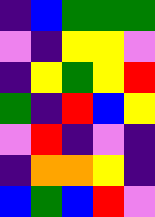[["indigo", "blue", "green", "green", "green"], ["violet", "indigo", "yellow", "yellow", "violet"], ["indigo", "yellow", "green", "yellow", "red"], ["green", "indigo", "red", "blue", "yellow"], ["violet", "red", "indigo", "violet", "indigo"], ["indigo", "orange", "orange", "yellow", "indigo"], ["blue", "green", "blue", "red", "violet"]]